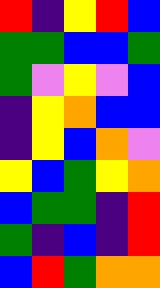[["red", "indigo", "yellow", "red", "blue"], ["green", "green", "blue", "blue", "green"], ["green", "violet", "yellow", "violet", "blue"], ["indigo", "yellow", "orange", "blue", "blue"], ["indigo", "yellow", "blue", "orange", "violet"], ["yellow", "blue", "green", "yellow", "orange"], ["blue", "green", "green", "indigo", "red"], ["green", "indigo", "blue", "indigo", "red"], ["blue", "red", "green", "orange", "orange"]]